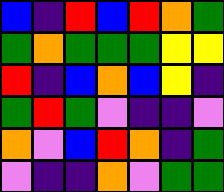[["blue", "indigo", "red", "blue", "red", "orange", "green"], ["green", "orange", "green", "green", "green", "yellow", "yellow"], ["red", "indigo", "blue", "orange", "blue", "yellow", "indigo"], ["green", "red", "green", "violet", "indigo", "indigo", "violet"], ["orange", "violet", "blue", "red", "orange", "indigo", "green"], ["violet", "indigo", "indigo", "orange", "violet", "green", "green"]]